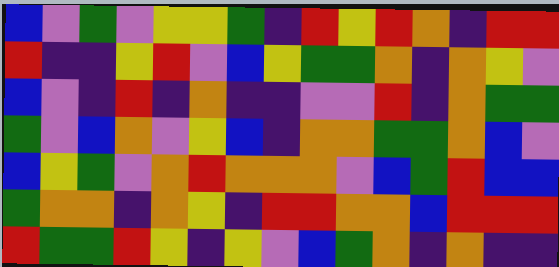[["blue", "violet", "green", "violet", "yellow", "yellow", "green", "indigo", "red", "yellow", "red", "orange", "indigo", "red", "red"], ["red", "indigo", "indigo", "yellow", "red", "violet", "blue", "yellow", "green", "green", "orange", "indigo", "orange", "yellow", "violet"], ["blue", "violet", "indigo", "red", "indigo", "orange", "indigo", "indigo", "violet", "violet", "red", "indigo", "orange", "green", "green"], ["green", "violet", "blue", "orange", "violet", "yellow", "blue", "indigo", "orange", "orange", "green", "green", "orange", "blue", "violet"], ["blue", "yellow", "green", "violet", "orange", "red", "orange", "orange", "orange", "violet", "blue", "green", "red", "blue", "blue"], ["green", "orange", "orange", "indigo", "orange", "yellow", "indigo", "red", "red", "orange", "orange", "blue", "red", "red", "red"], ["red", "green", "green", "red", "yellow", "indigo", "yellow", "violet", "blue", "green", "orange", "indigo", "orange", "indigo", "indigo"]]